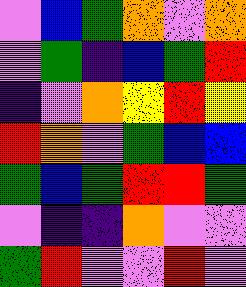[["violet", "blue", "green", "orange", "violet", "orange"], ["violet", "green", "indigo", "blue", "green", "red"], ["indigo", "violet", "orange", "yellow", "red", "yellow"], ["red", "orange", "violet", "green", "blue", "blue"], ["green", "blue", "green", "red", "red", "green"], ["violet", "indigo", "indigo", "orange", "violet", "violet"], ["green", "red", "violet", "violet", "red", "violet"]]